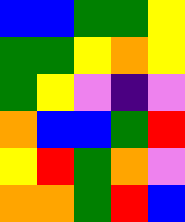[["blue", "blue", "green", "green", "yellow"], ["green", "green", "yellow", "orange", "yellow"], ["green", "yellow", "violet", "indigo", "violet"], ["orange", "blue", "blue", "green", "red"], ["yellow", "red", "green", "orange", "violet"], ["orange", "orange", "green", "red", "blue"]]